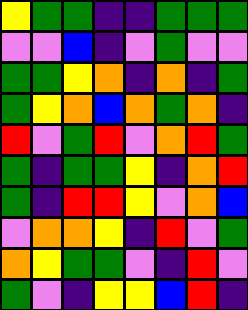[["yellow", "green", "green", "indigo", "indigo", "green", "green", "green"], ["violet", "violet", "blue", "indigo", "violet", "green", "violet", "violet"], ["green", "green", "yellow", "orange", "indigo", "orange", "indigo", "green"], ["green", "yellow", "orange", "blue", "orange", "green", "orange", "indigo"], ["red", "violet", "green", "red", "violet", "orange", "red", "green"], ["green", "indigo", "green", "green", "yellow", "indigo", "orange", "red"], ["green", "indigo", "red", "red", "yellow", "violet", "orange", "blue"], ["violet", "orange", "orange", "yellow", "indigo", "red", "violet", "green"], ["orange", "yellow", "green", "green", "violet", "indigo", "red", "violet"], ["green", "violet", "indigo", "yellow", "yellow", "blue", "red", "indigo"]]